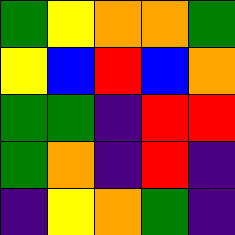[["green", "yellow", "orange", "orange", "green"], ["yellow", "blue", "red", "blue", "orange"], ["green", "green", "indigo", "red", "red"], ["green", "orange", "indigo", "red", "indigo"], ["indigo", "yellow", "orange", "green", "indigo"]]